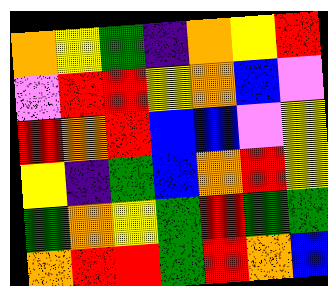[["orange", "yellow", "green", "indigo", "orange", "yellow", "red"], ["violet", "red", "red", "yellow", "orange", "blue", "violet"], ["red", "orange", "red", "blue", "blue", "violet", "yellow"], ["yellow", "indigo", "green", "blue", "orange", "red", "yellow"], ["green", "orange", "yellow", "green", "red", "green", "green"], ["orange", "red", "red", "green", "red", "orange", "blue"]]